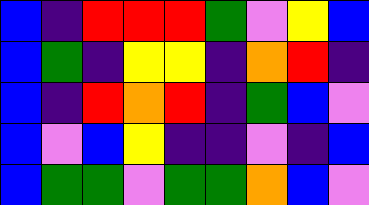[["blue", "indigo", "red", "red", "red", "green", "violet", "yellow", "blue"], ["blue", "green", "indigo", "yellow", "yellow", "indigo", "orange", "red", "indigo"], ["blue", "indigo", "red", "orange", "red", "indigo", "green", "blue", "violet"], ["blue", "violet", "blue", "yellow", "indigo", "indigo", "violet", "indigo", "blue"], ["blue", "green", "green", "violet", "green", "green", "orange", "blue", "violet"]]